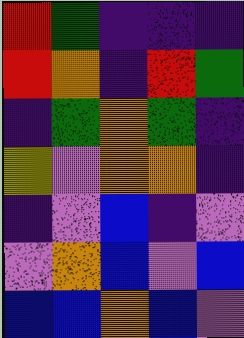[["red", "green", "indigo", "indigo", "indigo"], ["red", "orange", "indigo", "red", "green"], ["indigo", "green", "orange", "green", "indigo"], ["yellow", "violet", "orange", "orange", "indigo"], ["indigo", "violet", "blue", "indigo", "violet"], ["violet", "orange", "blue", "violet", "blue"], ["blue", "blue", "orange", "blue", "violet"]]